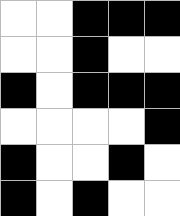[["white", "white", "black", "black", "black"], ["white", "white", "black", "white", "white"], ["black", "white", "black", "black", "black"], ["white", "white", "white", "white", "black"], ["black", "white", "white", "black", "white"], ["black", "white", "black", "white", "white"]]